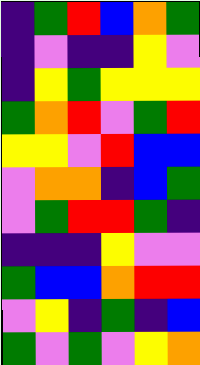[["indigo", "green", "red", "blue", "orange", "green"], ["indigo", "violet", "indigo", "indigo", "yellow", "violet"], ["indigo", "yellow", "green", "yellow", "yellow", "yellow"], ["green", "orange", "red", "violet", "green", "red"], ["yellow", "yellow", "violet", "red", "blue", "blue"], ["violet", "orange", "orange", "indigo", "blue", "green"], ["violet", "green", "red", "red", "green", "indigo"], ["indigo", "indigo", "indigo", "yellow", "violet", "violet"], ["green", "blue", "blue", "orange", "red", "red"], ["violet", "yellow", "indigo", "green", "indigo", "blue"], ["green", "violet", "green", "violet", "yellow", "orange"]]